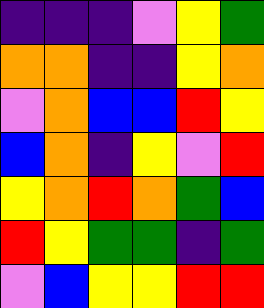[["indigo", "indigo", "indigo", "violet", "yellow", "green"], ["orange", "orange", "indigo", "indigo", "yellow", "orange"], ["violet", "orange", "blue", "blue", "red", "yellow"], ["blue", "orange", "indigo", "yellow", "violet", "red"], ["yellow", "orange", "red", "orange", "green", "blue"], ["red", "yellow", "green", "green", "indigo", "green"], ["violet", "blue", "yellow", "yellow", "red", "red"]]